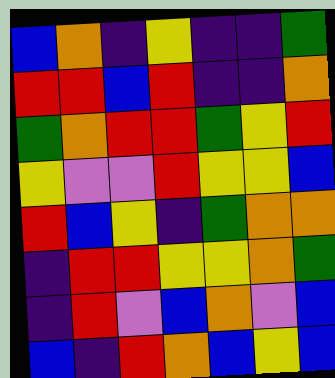[["blue", "orange", "indigo", "yellow", "indigo", "indigo", "green"], ["red", "red", "blue", "red", "indigo", "indigo", "orange"], ["green", "orange", "red", "red", "green", "yellow", "red"], ["yellow", "violet", "violet", "red", "yellow", "yellow", "blue"], ["red", "blue", "yellow", "indigo", "green", "orange", "orange"], ["indigo", "red", "red", "yellow", "yellow", "orange", "green"], ["indigo", "red", "violet", "blue", "orange", "violet", "blue"], ["blue", "indigo", "red", "orange", "blue", "yellow", "blue"]]